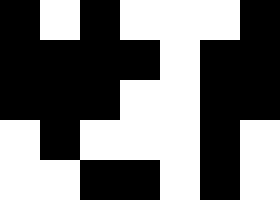[["black", "white", "black", "white", "white", "white", "black"], ["black", "black", "black", "black", "white", "black", "black"], ["black", "black", "black", "white", "white", "black", "black"], ["white", "black", "white", "white", "white", "black", "white"], ["white", "white", "black", "black", "white", "black", "white"]]